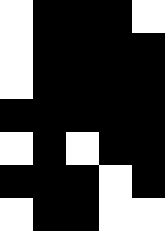[["white", "black", "black", "black", "white"], ["white", "black", "black", "black", "black"], ["white", "black", "black", "black", "black"], ["black", "black", "black", "black", "black"], ["white", "black", "white", "black", "black"], ["black", "black", "black", "white", "black"], ["white", "black", "black", "white", "white"]]